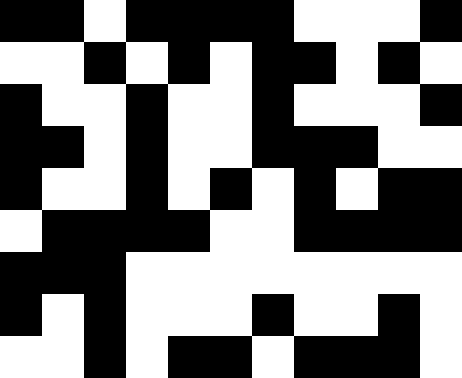[["black", "black", "white", "black", "black", "black", "black", "white", "white", "white", "black"], ["white", "white", "black", "white", "black", "white", "black", "black", "white", "black", "white"], ["black", "white", "white", "black", "white", "white", "black", "white", "white", "white", "black"], ["black", "black", "white", "black", "white", "white", "black", "black", "black", "white", "white"], ["black", "white", "white", "black", "white", "black", "white", "black", "white", "black", "black"], ["white", "black", "black", "black", "black", "white", "white", "black", "black", "black", "black"], ["black", "black", "black", "white", "white", "white", "white", "white", "white", "white", "white"], ["black", "white", "black", "white", "white", "white", "black", "white", "white", "black", "white"], ["white", "white", "black", "white", "black", "black", "white", "black", "black", "black", "white"]]